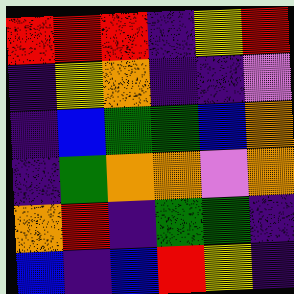[["red", "red", "red", "indigo", "yellow", "red"], ["indigo", "yellow", "orange", "indigo", "indigo", "violet"], ["indigo", "blue", "green", "green", "blue", "orange"], ["indigo", "green", "orange", "orange", "violet", "orange"], ["orange", "red", "indigo", "green", "green", "indigo"], ["blue", "indigo", "blue", "red", "yellow", "indigo"]]